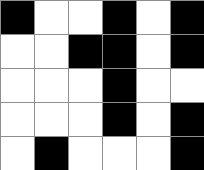[["black", "white", "white", "black", "white", "black"], ["white", "white", "black", "black", "white", "black"], ["white", "white", "white", "black", "white", "white"], ["white", "white", "white", "black", "white", "black"], ["white", "black", "white", "white", "white", "black"]]